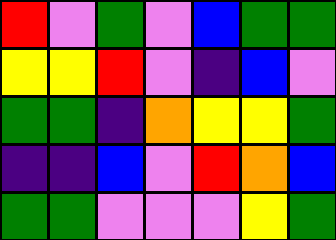[["red", "violet", "green", "violet", "blue", "green", "green"], ["yellow", "yellow", "red", "violet", "indigo", "blue", "violet"], ["green", "green", "indigo", "orange", "yellow", "yellow", "green"], ["indigo", "indigo", "blue", "violet", "red", "orange", "blue"], ["green", "green", "violet", "violet", "violet", "yellow", "green"]]